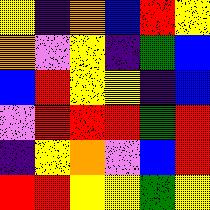[["yellow", "indigo", "orange", "blue", "red", "yellow"], ["orange", "violet", "yellow", "indigo", "green", "blue"], ["blue", "red", "yellow", "yellow", "indigo", "blue"], ["violet", "red", "red", "red", "green", "red"], ["indigo", "yellow", "orange", "violet", "blue", "red"], ["red", "red", "yellow", "yellow", "green", "yellow"]]